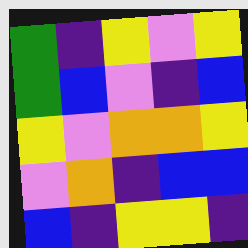[["green", "indigo", "yellow", "violet", "yellow"], ["green", "blue", "violet", "indigo", "blue"], ["yellow", "violet", "orange", "orange", "yellow"], ["violet", "orange", "indigo", "blue", "blue"], ["blue", "indigo", "yellow", "yellow", "indigo"]]